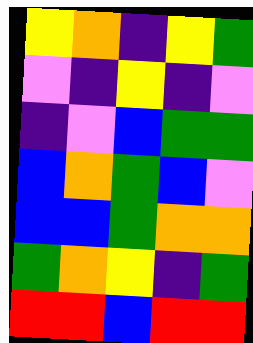[["yellow", "orange", "indigo", "yellow", "green"], ["violet", "indigo", "yellow", "indigo", "violet"], ["indigo", "violet", "blue", "green", "green"], ["blue", "orange", "green", "blue", "violet"], ["blue", "blue", "green", "orange", "orange"], ["green", "orange", "yellow", "indigo", "green"], ["red", "red", "blue", "red", "red"]]